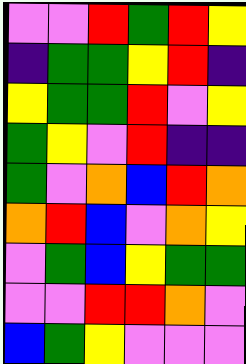[["violet", "violet", "red", "green", "red", "yellow"], ["indigo", "green", "green", "yellow", "red", "indigo"], ["yellow", "green", "green", "red", "violet", "yellow"], ["green", "yellow", "violet", "red", "indigo", "indigo"], ["green", "violet", "orange", "blue", "red", "orange"], ["orange", "red", "blue", "violet", "orange", "yellow"], ["violet", "green", "blue", "yellow", "green", "green"], ["violet", "violet", "red", "red", "orange", "violet"], ["blue", "green", "yellow", "violet", "violet", "violet"]]